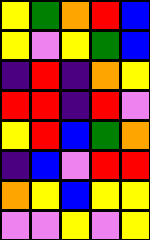[["yellow", "green", "orange", "red", "blue"], ["yellow", "violet", "yellow", "green", "blue"], ["indigo", "red", "indigo", "orange", "yellow"], ["red", "red", "indigo", "red", "violet"], ["yellow", "red", "blue", "green", "orange"], ["indigo", "blue", "violet", "red", "red"], ["orange", "yellow", "blue", "yellow", "yellow"], ["violet", "violet", "yellow", "violet", "yellow"]]